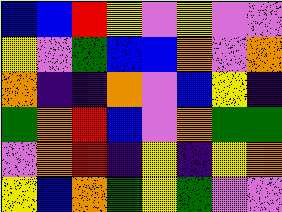[["blue", "blue", "red", "yellow", "violet", "yellow", "violet", "violet"], ["yellow", "violet", "green", "blue", "blue", "orange", "violet", "orange"], ["orange", "indigo", "indigo", "orange", "violet", "blue", "yellow", "indigo"], ["green", "orange", "red", "blue", "violet", "orange", "green", "green"], ["violet", "orange", "red", "indigo", "yellow", "indigo", "yellow", "orange"], ["yellow", "blue", "orange", "green", "yellow", "green", "violet", "violet"]]